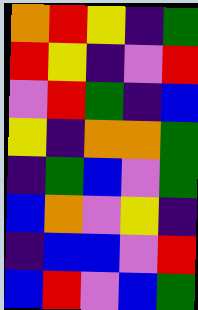[["orange", "red", "yellow", "indigo", "green"], ["red", "yellow", "indigo", "violet", "red"], ["violet", "red", "green", "indigo", "blue"], ["yellow", "indigo", "orange", "orange", "green"], ["indigo", "green", "blue", "violet", "green"], ["blue", "orange", "violet", "yellow", "indigo"], ["indigo", "blue", "blue", "violet", "red"], ["blue", "red", "violet", "blue", "green"]]